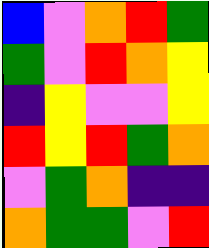[["blue", "violet", "orange", "red", "green"], ["green", "violet", "red", "orange", "yellow"], ["indigo", "yellow", "violet", "violet", "yellow"], ["red", "yellow", "red", "green", "orange"], ["violet", "green", "orange", "indigo", "indigo"], ["orange", "green", "green", "violet", "red"]]